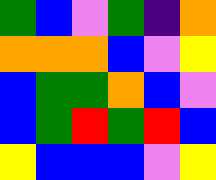[["green", "blue", "violet", "green", "indigo", "orange"], ["orange", "orange", "orange", "blue", "violet", "yellow"], ["blue", "green", "green", "orange", "blue", "violet"], ["blue", "green", "red", "green", "red", "blue"], ["yellow", "blue", "blue", "blue", "violet", "yellow"]]